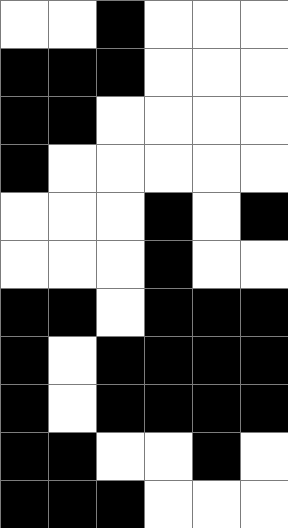[["white", "white", "black", "white", "white", "white"], ["black", "black", "black", "white", "white", "white"], ["black", "black", "white", "white", "white", "white"], ["black", "white", "white", "white", "white", "white"], ["white", "white", "white", "black", "white", "black"], ["white", "white", "white", "black", "white", "white"], ["black", "black", "white", "black", "black", "black"], ["black", "white", "black", "black", "black", "black"], ["black", "white", "black", "black", "black", "black"], ["black", "black", "white", "white", "black", "white"], ["black", "black", "black", "white", "white", "white"]]